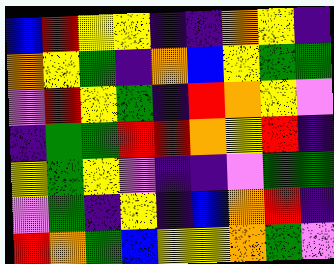[["blue", "red", "yellow", "yellow", "indigo", "indigo", "orange", "yellow", "indigo"], ["orange", "yellow", "green", "indigo", "orange", "blue", "yellow", "green", "green"], ["violet", "red", "yellow", "green", "indigo", "red", "orange", "yellow", "violet"], ["indigo", "green", "green", "red", "red", "orange", "yellow", "red", "indigo"], ["yellow", "green", "yellow", "violet", "indigo", "indigo", "violet", "green", "green"], ["violet", "green", "indigo", "yellow", "indigo", "blue", "orange", "red", "indigo"], ["red", "orange", "green", "blue", "yellow", "yellow", "orange", "green", "violet"]]